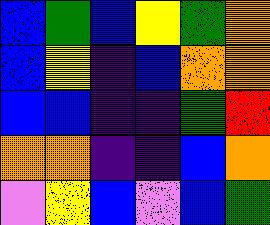[["blue", "green", "blue", "yellow", "green", "orange"], ["blue", "yellow", "indigo", "blue", "orange", "orange"], ["blue", "blue", "indigo", "indigo", "green", "red"], ["orange", "orange", "indigo", "indigo", "blue", "orange"], ["violet", "yellow", "blue", "violet", "blue", "green"]]